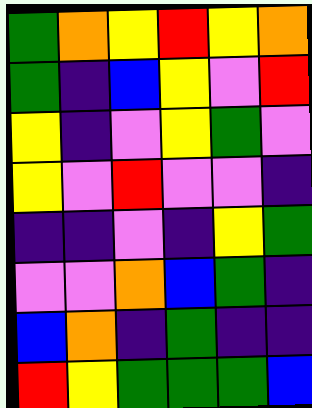[["green", "orange", "yellow", "red", "yellow", "orange"], ["green", "indigo", "blue", "yellow", "violet", "red"], ["yellow", "indigo", "violet", "yellow", "green", "violet"], ["yellow", "violet", "red", "violet", "violet", "indigo"], ["indigo", "indigo", "violet", "indigo", "yellow", "green"], ["violet", "violet", "orange", "blue", "green", "indigo"], ["blue", "orange", "indigo", "green", "indigo", "indigo"], ["red", "yellow", "green", "green", "green", "blue"]]